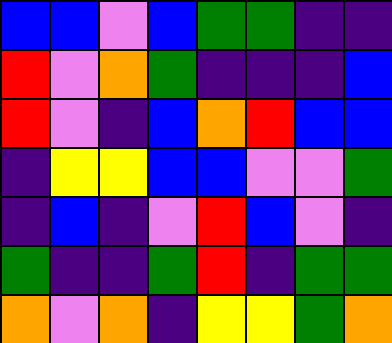[["blue", "blue", "violet", "blue", "green", "green", "indigo", "indigo"], ["red", "violet", "orange", "green", "indigo", "indigo", "indigo", "blue"], ["red", "violet", "indigo", "blue", "orange", "red", "blue", "blue"], ["indigo", "yellow", "yellow", "blue", "blue", "violet", "violet", "green"], ["indigo", "blue", "indigo", "violet", "red", "blue", "violet", "indigo"], ["green", "indigo", "indigo", "green", "red", "indigo", "green", "green"], ["orange", "violet", "orange", "indigo", "yellow", "yellow", "green", "orange"]]